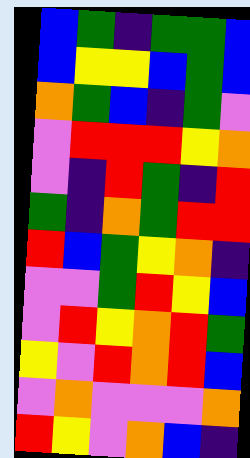[["blue", "green", "indigo", "green", "green", "blue"], ["blue", "yellow", "yellow", "blue", "green", "blue"], ["orange", "green", "blue", "indigo", "green", "violet"], ["violet", "red", "red", "red", "yellow", "orange"], ["violet", "indigo", "red", "green", "indigo", "red"], ["green", "indigo", "orange", "green", "red", "red"], ["red", "blue", "green", "yellow", "orange", "indigo"], ["violet", "violet", "green", "red", "yellow", "blue"], ["violet", "red", "yellow", "orange", "red", "green"], ["yellow", "violet", "red", "orange", "red", "blue"], ["violet", "orange", "violet", "violet", "violet", "orange"], ["red", "yellow", "violet", "orange", "blue", "indigo"]]